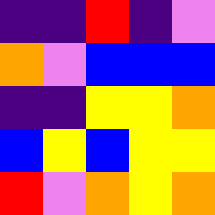[["indigo", "indigo", "red", "indigo", "violet"], ["orange", "violet", "blue", "blue", "blue"], ["indigo", "indigo", "yellow", "yellow", "orange"], ["blue", "yellow", "blue", "yellow", "yellow"], ["red", "violet", "orange", "yellow", "orange"]]